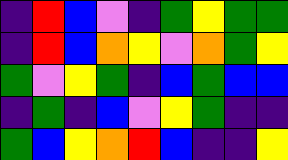[["indigo", "red", "blue", "violet", "indigo", "green", "yellow", "green", "green"], ["indigo", "red", "blue", "orange", "yellow", "violet", "orange", "green", "yellow"], ["green", "violet", "yellow", "green", "indigo", "blue", "green", "blue", "blue"], ["indigo", "green", "indigo", "blue", "violet", "yellow", "green", "indigo", "indigo"], ["green", "blue", "yellow", "orange", "red", "blue", "indigo", "indigo", "yellow"]]